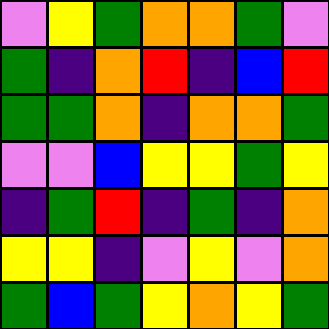[["violet", "yellow", "green", "orange", "orange", "green", "violet"], ["green", "indigo", "orange", "red", "indigo", "blue", "red"], ["green", "green", "orange", "indigo", "orange", "orange", "green"], ["violet", "violet", "blue", "yellow", "yellow", "green", "yellow"], ["indigo", "green", "red", "indigo", "green", "indigo", "orange"], ["yellow", "yellow", "indigo", "violet", "yellow", "violet", "orange"], ["green", "blue", "green", "yellow", "orange", "yellow", "green"]]